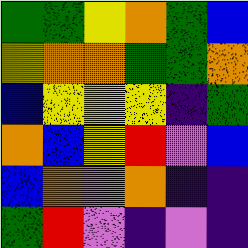[["green", "green", "yellow", "orange", "green", "blue"], ["yellow", "orange", "orange", "green", "green", "orange"], ["blue", "yellow", "yellow", "yellow", "indigo", "green"], ["orange", "blue", "yellow", "red", "violet", "blue"], ["blue", "orange", "violet", "orange", "indigo", "indigo"], ["green", "red", "violet", "indigo", "violet", "indigo"]]